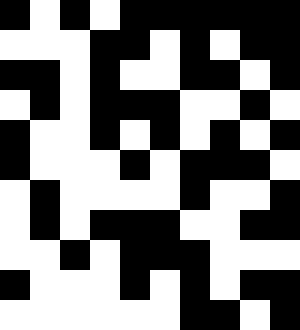[["black", "white", "black", "white", "black", "black", "black", "black", "black", "black"], ["white", "white", "white", "black", "black", "white", "black", "white", "black", "black"], ["black", "black", "white", "black", "white", "white", "black", "black", "white", "black"], ["white", "black", "white", "black", "black", "black", "white", "white", "black", "white"], ["black", "white", "white", "black", "white", "black", "white", "black", "white", "black"], ["black", "white", "white", "white", "black", "white", "black", "black", "black", "white"], ["white", "black", "white", "white", "white", "white", "black", "white", "white", "black"], ["white", "black", "white", "black", "black", "black", "white", "white", "black", "black"], ["white", "white", "black", "white", "black", "black", "black", "white", "white", "white"], ["black", "white", "white", "white", "black", "white", "black", "white", "black", "black"], ["white", "white", "white", "white", "white", "white", "black", "black", "white", "black"]]